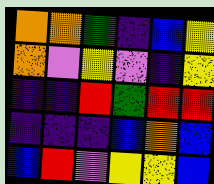[["orange", "orange", "green", "indigo", "blue", "yellow"], ["orange", "violet", "yellow", "violet", "indigo", "yellow"], ["indigo", "indigo", "red", "green", "red", "red"], ["indigo", "indigo", "indigo", "blue", "orange", "blue"], ["blue", "red", "violet", "yellow", "yellow", "blue"]]